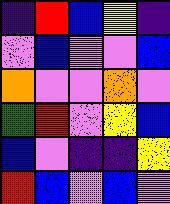[["indigo", "red", "blue", "yellow", "indigo"], ["violet", "blue", "violet", "violet", "blue"], ["orange", "violet", "violet", "orange", "violet"], ["green", "red", "violet", "yellow", "blue"], ["blue", "violet", "indigo", "indigo", "yellow"], ["red", "blue", "violet", "blue", "violet"]]